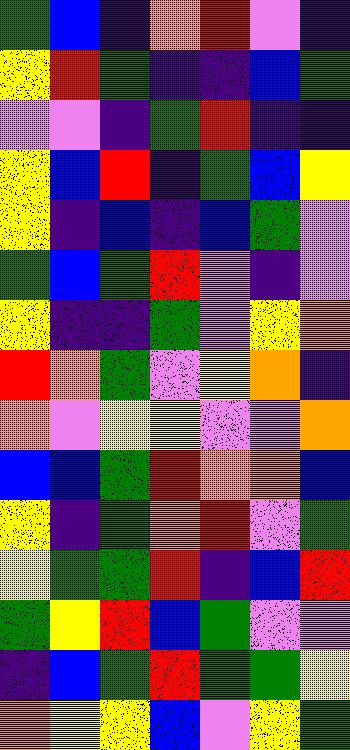[["green", "blue", "indigo", "orange", "red", "violet", "indigo"], ["yellow", "red", "green", "indigo", "indigo", "blue", "green"], ["violet", "violet", "indigo", "green", "red", "indigo", "indigo"], ["yellow", "blue", "red", "indigo", "green", "blue", "yellow"], ["yellow", "indigo", "blue", "indigo", "blue", "green", "violet"], ["green", "blue", "green", "red", "violet", "indigo", "violet"], ["yellow", "indigo", "indigo", "green", "violet", "yellow", "orange"], ["red", "orange", "green", "violet", "yellow", "orange", "indigo"], ["orange", "violet", "yellow", "yellow", "violet", "violet", "orange"], ["blue", "blue", "green", "red", "orange", "orange", "blue"], ["yellow", "indigo", "green", "orange", "red", "violet", "green"], ["yellow", "green", "green", "red", "indigo", "blue", "red"], ["green", "yellow", "red", "blue", "green", "violet", "violet"], ["indigo", "blue", "green", "red", "green", "green", "yellow"], ["orange", "yellow", "yellow", "blue", "violet", "yellow", "green"]]